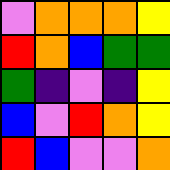[["violet", "orange", "orange", "orange", "yellow"], ["red", "orange", "blue", "green", "green"], ["green", "indigo", "violet", "indigo", "yellow"], ["blue", "violet", "red", "orange", "yellow"], ["red", "blue", "violet", "violet", "orange"]]